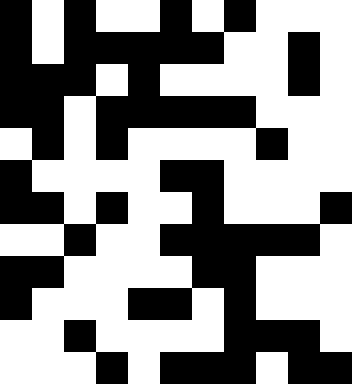[["black", "white", "black", "white", "white", "black", "white", "black", "white", "white", "white"], ["black", "white", "black", "black", "black", "black", "black", "white", "white", "black", "white"], ["black", "black", "black", "white", "black", "white", "white", "white", "white", "black", "white"], ["black", "black", "white", "black", "black", "black", "black", "black", "white", "white", "white"], ["white", "black", "white", "black", "white", "white", "white", "white", "black", "white", "white"], ["black", "white", "white", "white", "white", "black", "black", "white", "white", "white", "white"], ["black", "black", "white", "black", "white", "white", "black", "white", "white", "white", "black"], ["white", "white", "black", "white", "white", "black", "black", "black", "black", "black", "white"], ["black", "black", "white", "white", "white", "white", "black", "black", "white", "white", "white"], ["black", "white", "white", "white", "black", "black", "white", "black", "white", "white", "white"], ["white", "white", "black", "white", "white", "white", "white", "black", "black", "black", "white"], ["white", "white", "white", "black", "white", "black", "black", "black", "white", "black", "black"]]